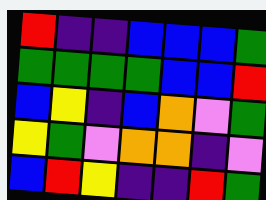[["red", "indigo", "indigo", "blue", "blue", "blue", "green"], ["green", "green", "green", "green", "blue", "blue", "red"], ["blue", "yellow", "indigo", "blue", "orange", "violet", "green"], ["yellow", "green", "violet", "orange", "orange", "indigo", "violet"], ["blue", "red", "yellow", "indigo", "indigo", "red", "green"]]